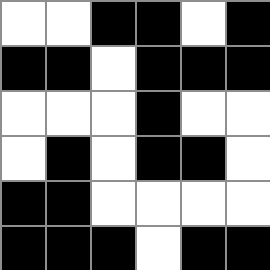[["white", "white", "black", "black", "white", "black"], ["black", "black", "white", "black", "black", "black"], ["white", "white", "white", "black", "white", "white"], ["white", "black", "white", "black", "black", "white"], ["black", "black", "white", "white", "white", "white"], ["black", "black", "black", "white", "black", "black"]]